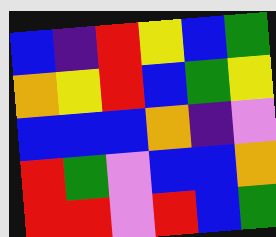[["blue", "indigo", "red", "yellow", "blue", "green"], ["orange", "yellow", "red", "blue", "green", "yellow"], ["blue", "blue", "blue", "orange", "indigo", "violet"], ["red", "green", "violet", "blue", "blue", "orange"], ["red", "red", "violet", "red", "blue", "green"]]